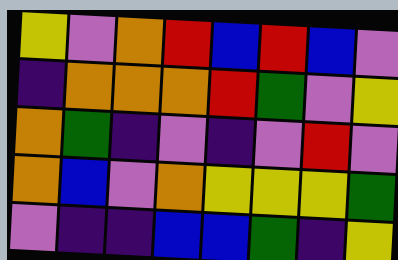[["yellow", "violet", "orange", "red", "blue", "red", "blue", "violet"], ["indigo", "orange", "orange", "orange", "red", "green", "violet", "yellow"], ["orange", "green", "indigo", "violet", "indigo", "violet", "red", "violet"], ["orange", "blue", "violet", "orange", "yellow", "yellow", "yellow", "green"], ["violet", "indigo", "indigo", "blue", "blue", "green", "indigo", "yellow"]]